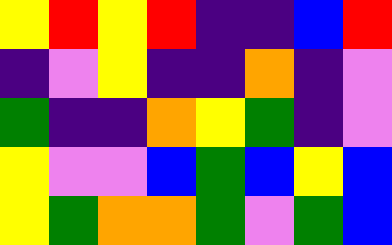[["yellow", "red", "yellow", "red", "indigo", "indigo", "blue", "red"], ["indigo", "violet", "yellow", "indigo", "indigo", "orange", "indigo", "violet"], ["green", "indigo", "indigo", "orange", "yellow", "green", "indigo", "violet"], ["yellow", "violet", "violet", "blue", "green", "blue", "yellow", "blue"], ["yellow", "green", "orange", "orange", "green", "violet", "green", "blue"]]